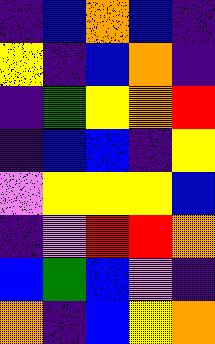[["indigo", "blue", "orange", "blue", "indigo"], ["yellow", "indigo", "blue", "orange", "indigo"], ["indigo", "green", "yellow", "orange", "red"], ["indigo", "blue", "blue", "indigo", "yellow"], ["violet", "yellow", "yellow", "yellow", "blue"], ["indigo", "violet", "red", "red", "orange"], ["blue", "green", "blue", "violet", "indigo"], ["orange", "indigo", "blue", "yellow", "orange"]]